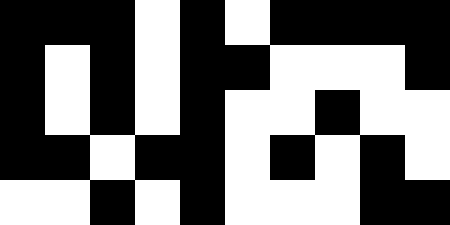[["black", "black", "black", "white", "black", "white", "black", "black", "black", "black"], ["black", "white", "black", "white", "black", "black", "white", "white", "white", "black"], ["black", "white", "black", "white", "black", "white", "white", "black", "white", "white"], ["black", "black", "white", "black", "black", "white", "black", "white", "black", "white"], ["white", "white", "black", "white", "black", "white", "white", "white", "black", "black"]]